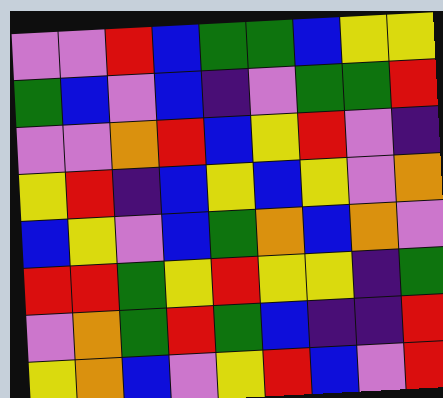[["violet", "violet", "red", "blue", "green", "green", "blue", "yellow", "yellow"], ["green", "blue", "violet", "blue", "indigo", "violet", "green", "green", "red"], ["violet", "violet", "orange", "red", "blue", "yellow", "red", "violet", "indigo"], ["yellow", "red", "indigo", "blue", "yellow", "blue", "yellow", "violet", "orange"], ["blue", "yellow", "violet", "blue", "green", "orange", "blue", "orange", "violet"], ["red", "red", "green", "yellow", "red", "yellow", "yellow", "indigo", "green"], ["violet", "orange", "green", "red", "green", "blue", "indigo", "indigo", "red"], ["yellow", "orange", "blue", "violet", "yellow", "red", "blue", "violet", "red"]]